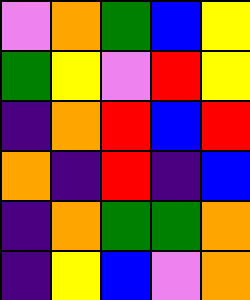[["violet", "orange", "green", "blue", "yellow"], ["green", "yellow", "violet", "red", "yellow"], ["indigo", "orange", "red", "blue", "red"], ["orange", "indigo", "red", "indigo", "blue"], ["indigo", "orange", "green", "green", "orange"], ["indigo", "yellow", "blue", "violet", "orange"]]